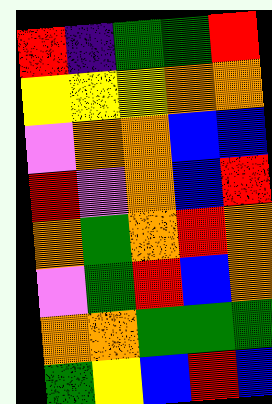[["red", "indigo", "green", "green", "red"], ["yellow", "yellow", "yellow", "orange", "orange"], ["violet", "orange", "orange", "blue", "blue"], ["red", "violet", "orange", "blue", "red"], ["orange", "green", "orange", "red", "orange"], ["violet", "green", "red", "blue", "orange"], ["orange", "orange", "green", "green", "green"], ["green", "yellow", "blue", "red", "blue"]]